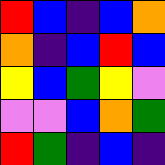[["red", "blue", "indigo", "blue", "orange"], ["orange", "indigo", "blue", "red", "blue"], ["yellow", "blue", "green", "yellow", "violet"], ["violet", "violet", "blue", "orange", "green"], ["red", "green", "indigo", "blue", "indigo"]]